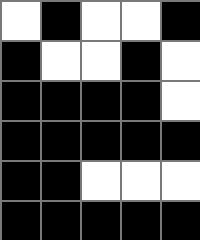[["white", "black", "white", "white", "black"], ["black", "white", "white", "black", "white"], ["black", "black", "black", "black", "white"], ["black", "black", "black", "black", "black"], ["black", "black", "white", "white", "white"], ["black", "black", "black", "black", "black"]]